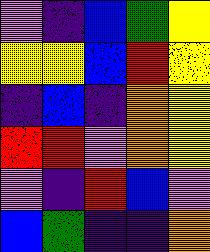[["violet", "indigo", "blue", "green", "yellow"], ["yellow", "yellow", "blue", "red", "yellow"], ["indigo", "blue", "indigo", "orange", "yellow"], ["red", "red", "violet", "orange", "yellow"], ["violet", "indigo", "red", "blue", "violet"], ["blue", "green", "indigo", "indigo", "orange"]]